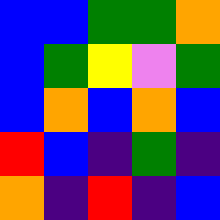[["blue", "blue", "green", "green", "orange"], ["blue", "green", "yellow", "violet", "green"], ["blue", "orange", "blue", "orange", "blue"], ["red", "blue", "indigo", "green", "indigo"], ["orange", "indigo", "red", "indigo", "blue"]]